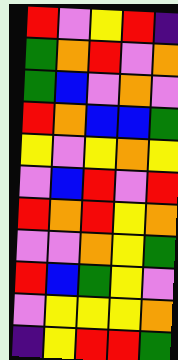[["red", "violet", "yellow", "red", "indigo"], ["green", "orange", "red", "violet", "orange"], ["green", "blue", "violet", "orange", "violet"], ["red", "orange", "blue", "blue", "green"], ["yellow", "violet", "yellow", "orange", "yellow"], ["violet", "blue", "red", "violet", "red"], ["red", "orange", "red", "yellow", "orange"], ["violet", "violet", "orange", "yellow", "green"], ["red", "blue", "green", "yellow", "violet"], ["violet", "yellow", "yellow", "yellow", "orange"], ["indigo", "yellow", "red", "red", "green"]]